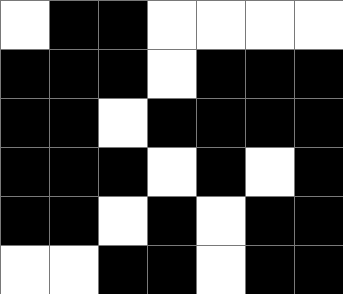[["white", "black", "black", "white", "white", "white", "white"], ["black", "black", "black", "white", "black", "black", "black"], ["black", "black", "white", "black", "black", "black", "black"], ["black", "black", "black", "white", "black", "white", "black"], ["black", "black", "white", "black", "white", "black", "black"], ["white", "white", "black", "black", "white", "black", "black"]]